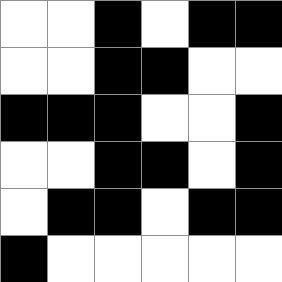[["white", "white", "black", "white", "black", "black"], ["white", "white", "black", "black", "white", "white"], ["black", "black", "black", "white", "white", "black"], ["white", "white", "black", "black", "white", "black"], ["white", "black", "black", "white", "black", "black"], ["black", "white", "white", "white", "white", "white"]]